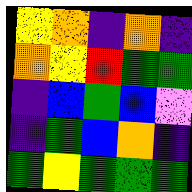[["yellow", "orange", "indigo", "orange", "indigo"], ["orange", "yellow", "red", "green", "green"], ["indigo", "blue", "green", "blue", "violet"], ["indigo", "green", "blue", "orange", "indigo"], ["green", "yellow", "green", "green", "green"]]